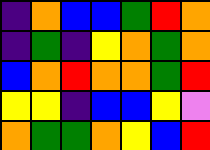[["indigo", "orange", "blue", "blue", "green", "red", "orange"], ["indigo", "green", "indigo", "yellow", "orange", "green", "orange"], ["blue", "orange", "red", "orange", "orange", "green", "red"], ["yellow", "yellow", "indigo", "blue", "blue", "yellow", "violet"], ["orange", "green", "green", "orange", "yellow", "blue", "red"]]